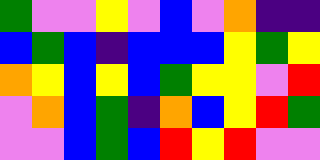[["green", "violet", "violet", "yellow", "violet", "blue", "violet", "orange", "indigo", "indigo"], ["blue", "green", "blue", "indigo", "blue", "blue", "blue", "yellow", "green", "yellow"], ["orange", "yellow", "blue", "yellow", "blue", "green", "yellow", "yellow", "violet", "red"], ["violet", "orange", "blue", "green", "indigo", "orange", "blue", "yellow", "red", "green"], ["violet", "violet", "blue", "green", "blue", "red", "yellow", "red", "violet", "violet"]]